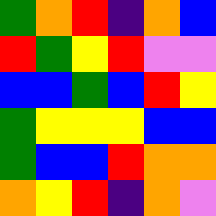[["green", "orange", "red", "indigo", "orange", "blue"], ["red", "green", "yellow", "red", "violet", "violet"], ["blue", "blue", "green", "blue", "red", "yellow"], ["green", "yellow", "yellow", "yellow", "blue", "blue"], ["green", "blue", "blue", "red", "orange", "orange"], ["orange", "yellow", "red", "indigo", "orange", "violet"]]